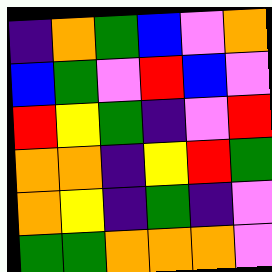[["indigo", "orange", "green", "blue", "violet", "orange"], ["blue", "green", "violet", "red", "blue", "violet"], ["red", "yellow", "green", "indigo", "violet", "red"], ["orange", "orange", "indigo", "yellow", "red", "green"], ["orange", "yellow", "indigo", "green", "indigo", "violet"], ["green", "green", "orange", "orange", "orange", "violet"]]